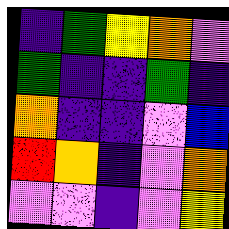[["indigo", "green", "yellow", "orange", "violet"], ["green", "indigo", "indigo", "green", "indigo"], ["orange", "indigo", "indigo", "violet", "blue"], ["red", "orange", "indigo", "violet", "orange"], ["violet", "violet", "indigo", "violet", "yellow"]]